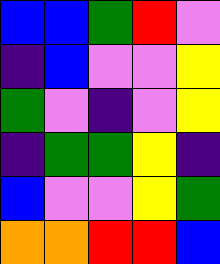[["blue", "blue", "green", "red", "violet"], ["indigo", "blue", "violet", "violet", "yellow"], ["green", "violet", "indigo", "violet", "yellow"], ["indigo", "green", "green", "yellow", "indigo"], ["blue", "violet", "violet", "yellow", "green"], ["orange", "orange", "red", "red", "blue"]]